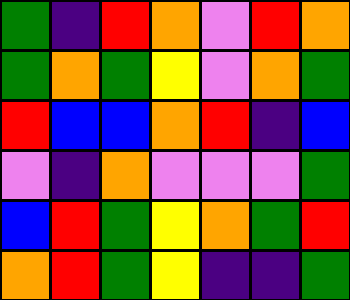[["green", "indigo", "red", "orange", "violet", "red", "orange"], ["green", "orange", "green", "yellow", "violet", "orange", "green"], ["red", "blue", "blue", "orange", "red", "indigo", "blue"], ["violet", "indigo", "orange", "violet", "violet", "violet", "green"], ["blue", "red", "green", "yellow", "orange", "green", "red"], ["orange", "red", "green", "yellow", "indigo", "indigo", "green"]]